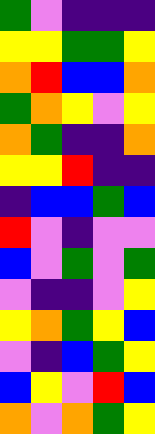[["green", "violet", "indigo", "indigo", "indigo"], ["yellow", "yellow", "green", "green", "yellow"], ["orange", "red", "blue", "blue", "orange"], ["green", "orange", "yellow", "violet", "yellow"], ["orange", "green", "indigo", "indigo", "orange"], ["yellow", "yellow", "red", "indigo", "indigo"], ["indigo", "blue", "blue", "green", "blue"], ["red", "violet", "indigo", "violet", "violet"], ["blue", "violet", "green", "violet", "green"], ["violet", "indigo", "indigo", "violet", "yellow"], ["yellow", "orange", "green", "yellow", "blue"], ["violet", "indigo", "blue", "green", "yellow"], ["blue", "yellow", "violet", "red", "blue"], ["orange", "violet", "orange", "green", "yellow"]]